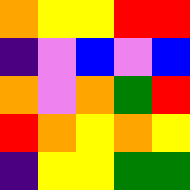[["orange", "yellow", "yellow", "red", "red"], ["indigo", "violet", "blue", "violet", "blue"], ["orange", "violet", "orange", "green", "red"], ["red", "orange", "yellow", "orange", "yellow"], ["indigo", "yellow", "yellow", "green", "green"]]